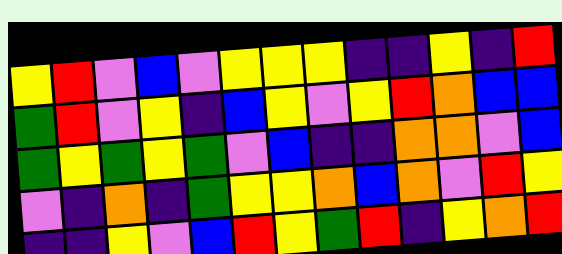[["yellow", "red", "violet", "blue", "violet", "yellow", "yellow", "yellow", "indigo", "indigo", "yellow", "indigo", "red"], ["green", "red", "violet", "yellow", "indigo", "blue", "yellow", "violet", "yellow", "red", "orange", "blue", "blue"], ["green", "yellow", "green", "yellow", "green", "violet", "blue", "indigo", "indigo", "orange", "orange", "violet", "blue"], ["violet", "indigo", "orange", "indigo", "green", "yellow", "yellow", "orange", "blue", "orange", "violet", "red", "yellow"], ["indigo", "indigo", "yellow", "violet", "blue", "red", "yellow", "green", "red", "indigo", "yellow", "orange", "red"]]